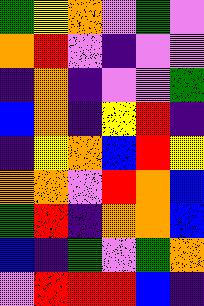[["green", "yellow", "orange", "violet", "green", "violet"], ["orange", "red", "violet", "indigo", "violet", "violet"], ["indigo", "orange", "indigo", "violet", "violet", "green"], ["blue", "orange", "indigo", "yellow", "red", "indigo"], ["indigo", "yellow", "orange", "blue", "red", "yellow"], ["orange", "orange", "violet", "red", "orange", "blue"], ["green", "red", "indigo", "orange", "orange", "blue"], ["blue", "indigo", "green", "violet", "green", "orange"], ["violet", "red", "red", "red", "blue", "indigo"]]